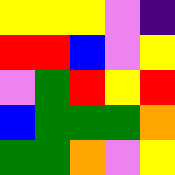[["yellow", "yellow", "yellow", "violet", "indigo"], ["red", "red", "blue", "violet", "yellow"], ["violet", "green", "red", "yellow", "red"], ["blue", "green", "green", "green", "orange"], ["green", "green", "orange", "violet", "yellow"]]